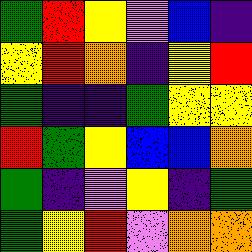[["green", "red", "yellow", "violet", "blue", "indigo"], ["yellow", "red", "orange", "indigo", "yellow", "red"], ["green", "indigo", "indigo", "green", "yellow", "yellow"], ["red", "green", "yellow", "blue", "blue", "orange"], ["green", "indigo", "violet", "yellow", "indigo", "green"], ["green", "yellow", "red", "violet", "orange", "orange"]]